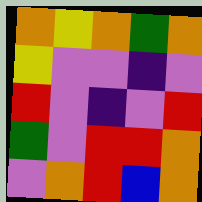[["orange", "yellow", "orange", "green", "orange"], ["yellow", "violet", "violet", "indigo", "violet"], ["red", "violet", "indigo", "violet", "red"], ["green", "violet", "red", "red", "orange"], ["violet", "orange", "red", "blue", "orange"]]